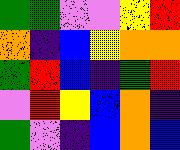[["green", "green", "violet", "violet", "yellow", "red"], ["orange", "indigo", "blue", "yellow", "orange", "orange"], ["green", "red", "blue", "indigo", "green", "red"], ["violet", "red", "yellow", "blue", "orange", "indigo"], ["green", "violet", "indigo", "blue", "orange", "blue"]]